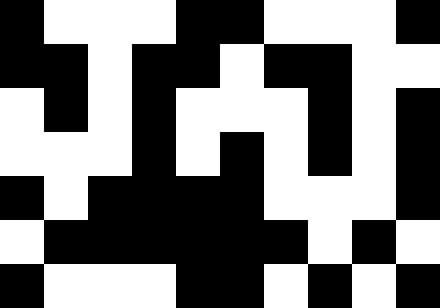[["black", "white", "white", "white", "black", "black", "white", "white", "white", "black"], ["black", "black", "white", "black", "black", "white", "black", "black", "white", "white"], ["white", "black", "white", "black", "white", "white", "white", "black", "white", "black"], ["white", "white", "white", "black", "white", "black", "white", "black", "white", "black"], ["black", "white", "black", "black", "black", "black", "white", "white", "white", "black"], ["white", "black", "black", "black", "black", "black", "black", "white", "black", "white"], ["black", "white", "white", "white", "black", "black", "white", "black", "white", "black"]]